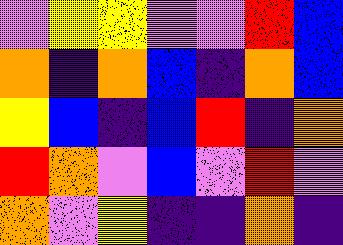[["violet", "yellow", "yellow", "violet", "violet", "red", "blue"], ["orange", "indigo", "orange", "blue", "indigo", "orange", "blue"], ["yellow", "blue", "indigo", "blue", "red", "indigo", "orange"], ["red", "orange", "violet", "blue", "violet", "red", "violet"], ["orange", "violet", "yellow", "indigo", "indigo", "orange", "indigo"]]